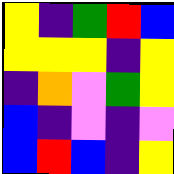[["yellow", "indigo", "green", "red", "blue"], ["yellow", "yellow", "yellow", "indigo", "yellow"], ["indigo", "orange", "violet", "green", "yellow"], ["blue", "indigo", "violet", "indigo", "violet"], ["blue", "red", "blue", "indigo", "yellow"]]